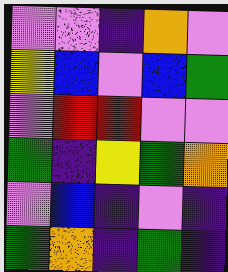[["violet", "violet", "indigo", "orange", "violet"], ["yellow", "blue", "violet", "blue", "green"], ["violet", "red", "red", "violet", "violet"], ["green", "indigo", "yellow", "green", "orange"], ["violet", "blue", "indigo", "violet", "indigo"], ["green", "orange", "indigo", "green", "indigo"]]